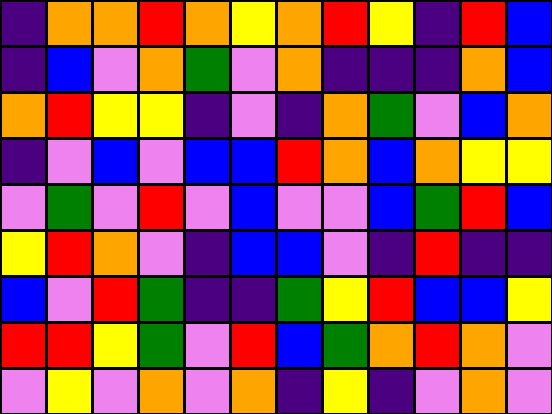[["indigo", "orange", "orange", "red", "orange", "yellow", "orange", "red", "yellow", "indigo", "red", "blue"], ["indigo", "blue", "violet", "orange", "green", "violet", "orange", "indigo", "indigo", "indigo", "orange", "blue"], ["orange", "red", "yellow", "yellow", "indigo", "violet", "indigo", "orange", "green", "violet", "blue", "orange"], ["indigo", "violet", "blue", "violet", "blue", "blue", "red", "orange", "blue", "orange", "yellow", "yellow"], ["violet", "green", "violet", "red", "violet", "blue", "violet", "violet", "blue", "green", "red", "blue"], ["yellow", "red", "orange", "violet", "indigo", "blue", "blue", "violet", "indigo", "red", "indigo", "indigo"], ["blue", "violet", "red", "green", "indigo", "indigo", "green", "yellow", "red", "blue", "blue", "yellow"], ["red", "red", "yellow", "green", "violet", "red", "blue", "green", "orange", "red", "orange", "violet"], ["violet", "yellow", "violet", "orange", "violet", "orange", "indigo", "yellow", "indigo", "violet", "orange", "violet"]]